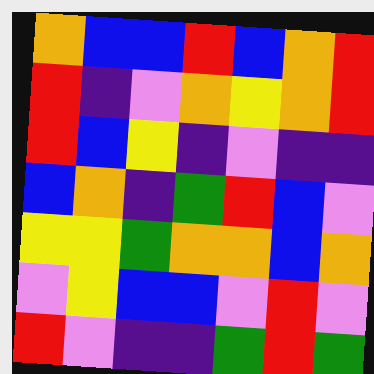[["orange", "blue", "blue", "red", "blue", "orange", "red"], ["red", "indigo", "violet", "orange", "yellow", "orange", "red"], ["red", "blue", "yellow", "indigo", "violet", "indigo", "indigo"], ["blue", "orange", "indigo", "green", "red", "blue", "violet"], ["yellow", "yellow", "green", "orange", "orange", "blue", "orange"], ["violet", "yellow", "blue", "blue", "violet", "red", "violet"], ["red", "violet", "indigo", "indigo", "green", "red", "green"]]